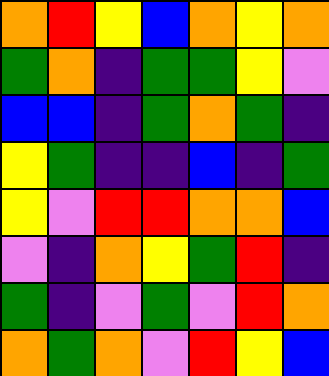[["orange", "red", "yellow", "blue", "orange", "yellow", "orange"], ["green", "orange", "indigo", "green", "green", "yellow", "violet"], ["blue", "blue", "indigo", "green", "orange", "green", "indigo"], ["yellow", "green", "indigo", "indigo", "blue", "indigo", "green"], ["yellow", "violet", "red", "red", "orange", "orange", "blue"], ["violet", "indigo", "orange", "yellow", "green", "red", "indigo"], ["green", "indigo", "violet", "green", "violet", "red", "orange"], ["orange", "green", "orange", "violet", "red", "yellow", "blue"]]